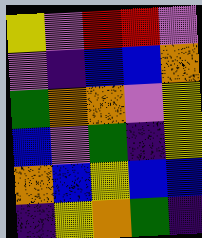[["yellow", "violet", "red", "red", "violet"], ["violet", "indigo", "blue", "blue", "orange"], ["green", "orange", "orange", "violet", "yellow"], ["blue", "violet", "green", "indigo", "yellow"], ["orange", "blue", "yellow", "blue", "blue"], ["indigo", "yellow", "orange", "green", "indigo"]]